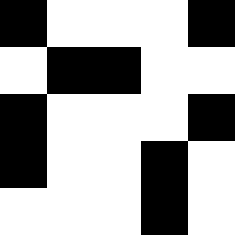[["black", "white", "white", "white", "black"], ["white", "black", "black", "white", "white"], ["black", "white", "white", "white", "black"], ["black", "white", "white", "black", "white"], ["white", "white", "white", "black", "white"]]